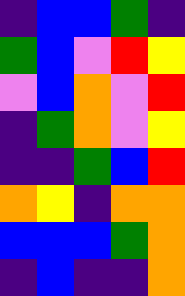[["indigo", "blue", "blue", "green", "indigo"], ["green", "blue", "violet", "red", "yellow"], ["violet", "blue", "orange", "violet", "red"], ["indigo", "green", "orange", "violet", "yellow"], ["indigo", "indigo", "green", "blue", "red"], ["orange", "yellow", "indigo", "orange", "orange"], ["blue", "blue", "blue", "green", "orange"], ["indigo", "blue", "indigo", "indigo", "orange"]]